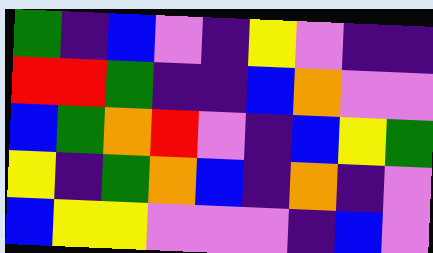[["green", "indigo", "blue", "violet", "indigo", "yellow", "violet", "indigo", "indigo"], ["red", "red", "green", "indigo", "indigo", "blue", "orange", "violet", "violet"], ["blue", "green", "orange", "red", "violet", "indigo", "blue", "yellow", "green"], ["yellow", "indigo", "green", "orange", "blue", "indigo", "orange", "indigo", "violet"], ["blue", "yellow", "yellow", "violet", "violet", "violet", "indigo", "blue", "violet"]]